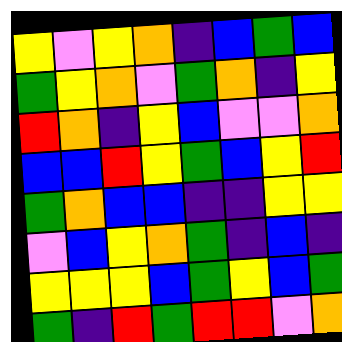[["yellow", "violet", "yellow", "orange", "indigo", "blue", "green", "blue"], ["green", "yellow", "orange", "violet", "green", "orange", "indigo", "yellow"], ["red", "orange", "indigo", "yellow", "blue", "violet", "violet", "orange"], ["blue", "blue", "red", "yellow", "green", "blue", "yellow", "red"], ["green", "orange", "blue", "blue", "indigo", "indigo", "yellow", "yellow"], ["violet", "blue", "yellow", "orange", "green", "indigo", "blue", "indigo"], ["yellow", "yellow", "yellow", "blue", "green", "yellow", "blue", "green"], ["green", "indigo", "red", "green", "red", "red", "violet", "orange"]]